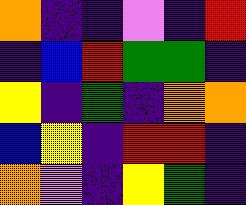[["orange", "indigo", "indigo", "violet", "indigo", "red"], ["indigo", "blue", "red", "green", "green", "indigo"], ["yellow", "indigo", "green", "indigo", "orange", "orange"], ["blue", "yellow", "indigo", "red", "red", "indigo"], ["orange", "violet", "indigo", "yellow", "green", "indigo"]]